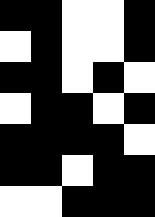[["black", "black", "white", "white", "black"], ["white", "black", "white", "white", "black"], ["black", "black", "white", "black", "white"], ["white", "black", "black", "white", "black"], ["black", "black", "black", "black", "white"], ["black", "black", "white", "black", "black"], ["white", "white", "black", "black", "black"]]